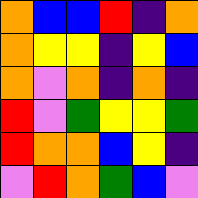[["orange", "blue", "blue", "red", "indigo", "orange"], ["orange", "yellow", "yellow", "indigo", "yellow", "blue"], ["orange", "violet", "orange", "indigo", "orange", "indigo"], ["red", "violet", "green", "yellow", "yellow", "green"], ["red", "orange", "orange", "blue", "yellow", "indigo"], ["violet", "red", "orange", "green", "blue", "violet"]]